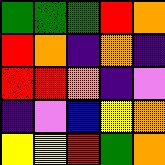[["green", "green", "green", "red", "orange"], ["red", "orange", "indigo", "orange", "indigo"], ["red", "red", "orange", "indigo", "violet"], ["indigo", "violet", "blue", "yellow", "orange"], ["yellow", "yellow", "red", "green", "orange"]]